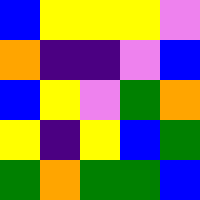[["blue", "yellow", "yellow", "yellow", "violet"], ["orange", "indigo", "indigo", "violet", "blue"], ["blue", "yellow", "violet", "green", "orange"], ["yellow", "indigo", "yellow", "blue", "green"], ["green", "orange", "green", "green", "blue"]]